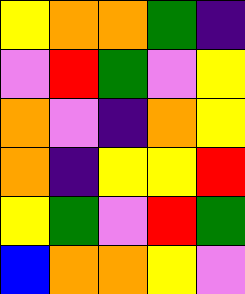[["yellow", "orange", "orange", "green", "indigo"], ["violet", "red", "green", "violet", "yellow"], ["orange", "violet", "indigo", "orange", "yellow"], ["orange", "indigo", "yellow", "yellow", "red"], ["yellow", "green", "violet", "red", "green"], ["blue", "orange", "orange", "yellow", "violet"]]